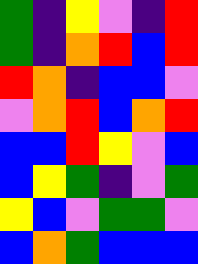[["green", "indigo", "yellow", "violet", "indigo", "red"], ["green", "indigo", "orange", "red", "blue", "red"], ["red", "orange", "indigo", "blue", "blue", "violet"], ["violet", "orange", "red", "blue", "orange", "red"], ["blue", "blue", "red", "yellow", "violet", "blue"], ["blue", "yellow", "green", "indigo", "violet", "green"], ["yellow", "blue", "violet", "green", "green", "violet"], ["blue", "orange", "green", "blue", "blue", "blue"]]